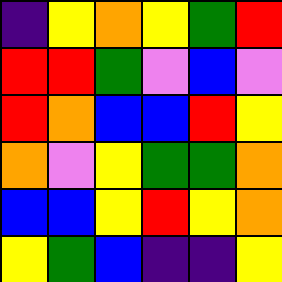[["indigo", "yellow", "orange", "yellow", "green", "red"], ["red", "red", "green", "violet", "blue", "violet"], ["red", "orange", "blue", "blue", "red", "yellow"], ["orange", "violet", "yellow", "green", "green", "orange"], ["blue", "blue", "yellow", "red", "yellow", "orange"], ["yellow", "green", "blue", "indigo", "indigo", "yellow"]]